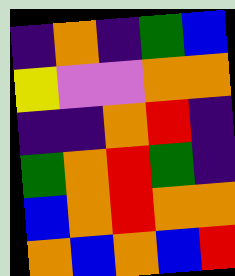[["indigo", "orange", "indigo", "green", "blue"], ["yellow", "violet", "violet", "orange", "orange"], ["indigo", "indigo", "orange", "red", "indigo"], ["green", "orange", "red", "green", "indigo"], ["blue", "orange", "red", "orange", "orange"], ["orange", "blue", "orange", "blue", "red"]]